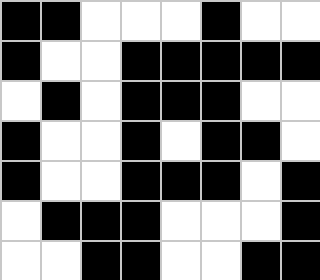[["black", "black", "white", "white", "white", "black", "white", "white"], ["black", "white", "white", "black", "black", "black", "black", "black"], ["white", "black", "white", "black", "black", "black", "white", "white"], ["black", "white", "white", "black", "white", "black", "black", "white"], ["black", "white", "white", "black", "black", "black", "white", "black"], ["white", "black", "black", "black", "white", "white", "white", "black"], ["white", "white", "black", "black", "white", "white", "black", "black"]]